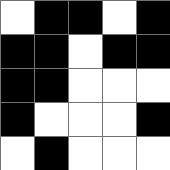[["white", "black", "black", "white", "black"], ["black", "black", "white", "black", "black"], ["black", "black", "white", "white", "white"], ["black", "white", "white", "white", "black"], ["white", "black", "white", "white", "white"]]